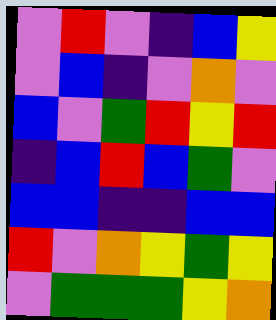[["violet", "red", "violet", "indigo", "blue", "yellow"], ["violet", "blue", "indigo", "violet", "orange", "violet"], ["blue", "violet", "green", "red", "yellow", "red"], ["indigo", "blue", "red", "blue", "green", "violet"], ["blue", "blue", "indigo", "indigo", "blue", "blue"], ["red", "violet", "orange", "yellow", "green", "yellow"], ["violet", "green", "green", "green", "yellow", "orange"]]